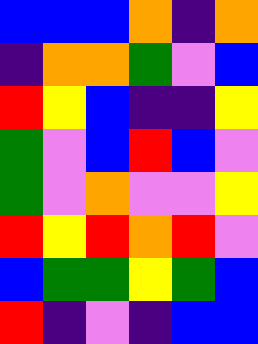[["blue", "blue", "blue", "orange", "indigo", "orange"], ["indigo", "orange", "orange", "green", "violet", "blue"], ["red", "yellow", "blue", "indigo", "indigo", "yellow"], ["green", "violet", "blue", "red", "blue", "violet"], ["green", "violet", "orange", "violet", "violet", "yellow"], ["red", "yellow", "red", "orange", "red", "violet"], ["blue", "green", "green", "yellow", "green", "blue"], ["red", "indigo", "violet", "indigo", "blue", "blue"]]